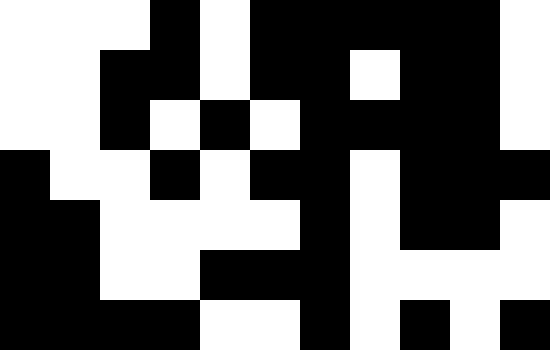[["white", "white", "white", "black", "white", "black", "black", "black", "black", "black", "white"], ["white", "white", "black", "black", "white", "black", "black", "white", "black", "black", "white"], ["white", "white", "black", "white", "black", "white", "black", "black", "black", "black", "white"], ["black", "white", "white", "black", "white", "black", "black", "white", "black", "black", "black"], ["black", "black", "white", "white", "white", "white", "black", "white", "black", "black", "white"], ["black", "black", "white", "white", "black", "black", "black", "white", "white", "white", "white"], ["black", "black", "black", "black", "white", "white", "black", "white", "black", "white", "black"]]